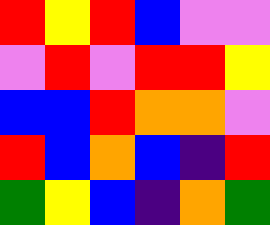[["red", "yellow", "red", "blue", "violet", "violet"], ["violet", "red", "violet", "red", "red", "yellow"], ["blue", "blue", "red", "orange", "orange", "violet"], ["red", "blue", "orange", "blue", "indigo", "red"], ["green", "yellow", "blue", "indigo", "orange", "green"]]